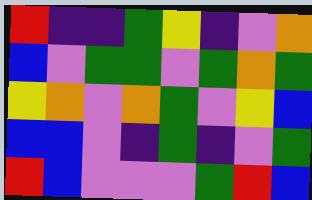[["red", "indigo", "indigo", "green", "yellow", "indigo", "violet", "orange"], ["blue", "violet", "green", "green", "violet", "green", "orange", "green"], ["yellow", "orange", "violet", "orange", "green", "violet", "yellow", "blue"], ["blue", "blue", "violet", "indigo", "green", "indigo", "violet", "green"], ["red", "blue", "violet", "violet", "violet", "green", "red", "blue"]]